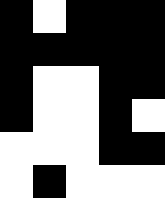[["black", "white", "black", "black", "black"], ["black", "black", "black", "black", "black"], ["black", "white", "white", "black", "black"], ["black", "white", "white", "black", "white"], ["white", "white", "white", "black", "black"], ["white", "black", "white", "white", "white"]]